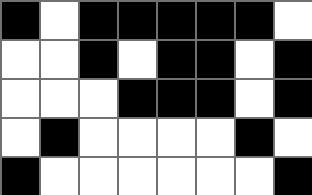[["black", "white", "black", "black", "black", "black", "black", "white"], ["white", "white", "black", "white", "black", "black", "white", "black"], ["white", "white", "white", "black", "black", "black", "white", "black"], ["white", "black", "white", "white", "white", "white", "black", "white"], ["black", "white", "white", "white", "white", "white", "white", "black"]]